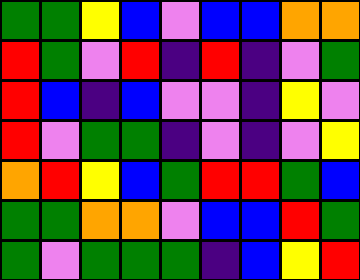[["green", "green", "yellow", "blue", "violet", "blue", "blue", "orange", "orange"], ["red", "green", "violet", "red", "indigo", "red", "indigo", "violet", "green"], ["red", "blue", "indigo", "blue", "violet", "violet", "indigo", "yellow", "violet"], ["red", "violet", "green", "green", "indigo", "violet", "indigo", "violet", "yellow"], ["orange", "red", "yellow", "blue", "green", "red", "red", "green", "blue"], ["green", "green", "orange", "orange", "violet", "blue", "blue", "red", "green"], ["green", "violet", "green", "green", "green", "indigo", "blue", "yellow", "red"]]